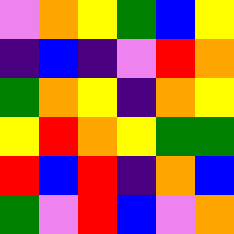[["violet", "orange", "yellow", "green", "blue", "yellow"], ["indigo", "blue", "indigo", "violet", "red", "orange"], ["green", "orange", "yellow", "indigo", "orange", "yellow"], ["yellow", "red", "orange", "yellow", "green", "green"], ["red", "blue", "red", "indigo", "orange", "blue"], ["green", "violet", "red", "blue", "violet", "orange"]]